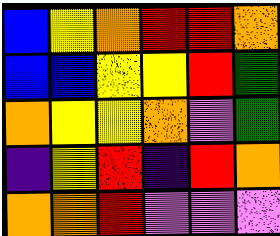[["blue", "yellow", "orange", "red", "red", "orange"], ["blue", "blue", "yellow", "yellow", "red", "green"], ["orange", "yellow", "yellow", "orange", "violet", "green"], ["indigo", "yellow", "red", "indigo", "red", "orange"], ["orange", "orange", "red", "violet", "violet", "violet"]]